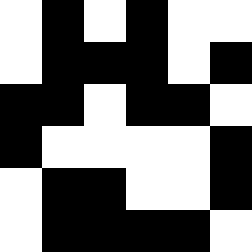[["white", "black", "white", "black", "white", "white"], ["white", "black", "black", "black", "white", "black"], ["black", "black", "white", "black", "black", "white"], ["black", "white", "white", "white", "white", "black"], ["white", "black", "black", "white", "white", "black"], ["white", "black", "black", "black", "black", "white"]]